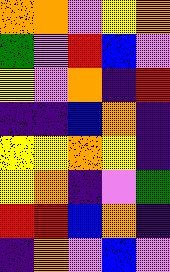[["orange", "orange", "violet", "yellow", "orange"], ["green", "violet", "red", "blue", "violet"], ["yellow", "violet", "orange", "indigo", "red"], ["indigo", "indigo", "blue", "orange", "indigo"], ["yellow", "yellow", "orange", "yellow", "indigo"], ["yellow", "orange", "indigo", "violet", "green"], ["red", "red", "blue", "orange", "indigo"], ["indigo", "orange", "violet", "blue", "violet"]]